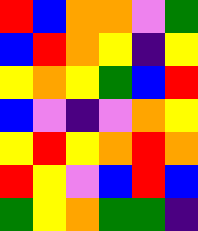[["red", "blue", "orange", "orange", "violet", "green"], ["blue", "red", "orange", "yellow", "indigo", "yellow"], ["yellow", "orange", "yellow", "green", "blue", "red"], ["blue", "violet", "indigo", "violet", "orange", "yellow"], ["yellow", "red", "yellow", "orange", "red", "orange"], ["red", "yellow", "violet", "blue", "red", "blue"], ["green", "yellow", "orange", "green", "green", "indigo"]]